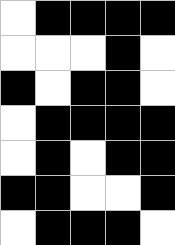[["white", "black", "black", "black", "black"], ["white", "white", "white", "black", "white"], ["black", "white", "black", "black", "white"], ["white", "black", "black", "black", "black"], ["white", "black", "white", "black", "black"], ["black", "black", "white", "white", "black"], ["white", "black", "black", "black", "white"]]